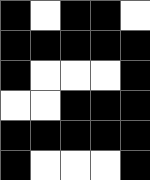[["black", "white", "black", "black", "white"], ["black", "black", "black", "black", "black"], ["black", "white", "white", "white", "black"], ["white", "white", "black", "black", "black"], ["black", "black", "black", "black", "black"], ["black", "white", "white", "white", "black"]]